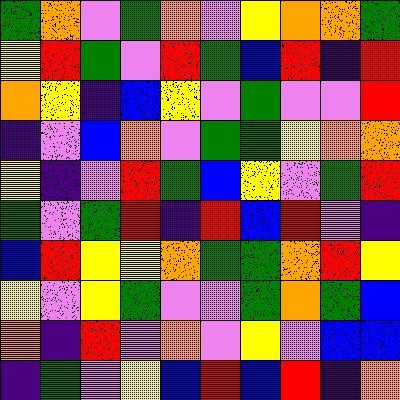[["green", "orange", "violet", "green", "orange", "violet", "yellow", "orange", "orange", "green"], ["yellow", "red", "green", "violet", "red", "green", "blue", "red", "indigo", "red"], ["orange", "yellow", "indigo", "blue", "yellow", "violet", "green", "violet", "violet", "red"], ["indigo", "violet", "blue", "orange", "violet", "green", "green", "yellow", "orange", "orange"], ["yellow", "indigo", "violet", "red", "green", "blue", "yellow", "violet", "green", "red"], ["green", "violet", "green", "red", "indigo", "red", "blue", "red", "violet", "indigo"], ["blue", "red", "yellow", "yellow", "orange", "green", "green", "orange", "red", "yellow"], ["yellow", "violet", "yellow", "green", "violet", "violet", "green", "orange", "green", "blue"], ["orange", "indigo", "red", "violet", "orange", "violet", "yellow", "violet", "blue", "blue"], ["indigo", "green", "violet", "yellow", "blue", "red", "blue", "red", "indigo", "orange"]]